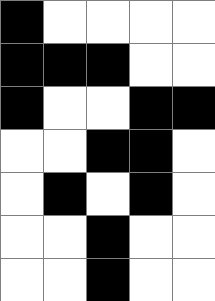[["black", "white", "white", "white", "white"], ["black", "black", "black", "white", "white"], ["black", "white", "white", "black", "black"], ["white", "white", "black", "black", "white"], ["white", "black", "white", "black", "white"], ["white", "white", "black", "white", "white"], ["white", "white", "black", "white", "white"]]